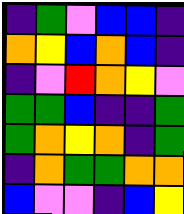[["indigo", "green", "violet", "blue", "blue", "indigo"], ["orange", "yellow", "blue", "orange", "blue", "indigo"], ["indigo", "violet", "red", "orange", "yellow", "violet"], ["green", "green", "blue", "indigo", "indigo", "green"], ["green", "orange", "yellow", "orange", "indigo", "green"], ["indigo", "orange", "green", "green", "orange", "orange"], ["blue", "violet", "violet", "indigo", "blue", "yellow"]]